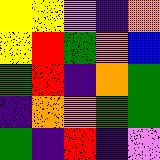[["yellow", "yellow", "violet", "indigo", "orange"], ["yellow", "red", "green", "orange", "blue"], ["green", "red", "indigo", "orange", "green"], ["indigo", "orange", "orange", "green", "green"], ["green", "indigo", "red", "indigo", "violet"]]